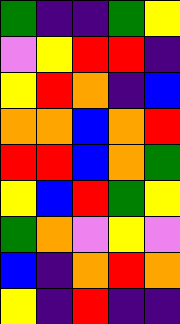[["green", "indigo", "indigo", "green", "yellow"], ["violet", "yellow", "red", "red", "indigo"], ["yellow", "red", "orange", "indigo", "blue"], ["orange", "orange", "blue", "orange", "red"], ["red", "red", "blue", "orange", "green"], ["yellow", "blue", "red", "green", "yellow"], ["green", "orange", "violet", "yellow", "violet"], ["blue", "indigo", "orange", "red", "orange"], ["yellow", "indigo", "red", "indigo", "indigo"]]